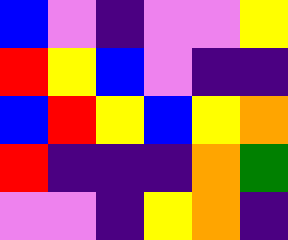[["blue", "violet", "indigo", "violet", "violet", "yellow"], ["red", "yellow", "blue", "violet", "indigo", "indigo"], ["blue", "red", "yellow", "blue", "yellow", "orange"], ["red", "indigo", "indigo", "indigo", "orange", "green"], ["violet", "violet", "indigo", "yellow", "orange", "indigo"]]